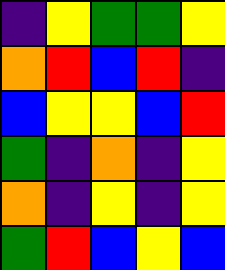[["indigo", "yellow", "green", "green", "yellow"], ["orange", "red", "blue", "red", "indigo"], ["blue", "yellow", "yellow", "blue", "red"], ["green", "indigo", "orange", "indigo", "yellow"], ["orange", "indigo", "yellow", "indigo", "yellow"], ["green", "red", "blue", "yellow", "blue"]]